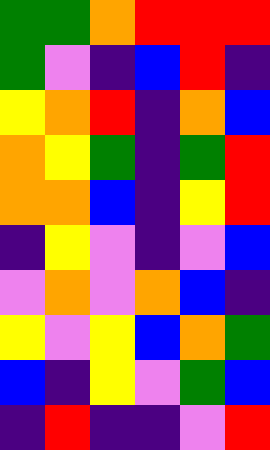[["green", "green", "orange", "red", "red", "red"], ["green", "violet", "indigo", "blue", "red", "indigo"], ["yellow", "orange", "red", "indigo", "orange", "blue"], ["orange", "yellow", "green", "indigo", "green", "red"], ["orange", "orange", "blue", "indigo", "yellow", "red"], ["indigo", "yellow", "violet", "indigo", "violet", "blue"], ["violet", "orange", "violet", "orange", "blue", "indigo"], ["yellow", "violet", "yellow", "blue", "orange", "green"], ["blue", "indigo", "yellow", "violet", "green", "blue"], ["indigo", "red", "indigo", "indigo", "violet", "red"]]